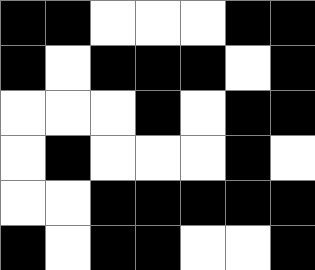[["black", "black", "white", "white", "white", "black", "black"], ["black", "white", "black", "black", "black", "white", "black"], ["white", "white", "white", "black", "white", "black", "black"], ["white", "black", "white", "white", "white", "black", "white"], ["white", "white", "black", "black", "black", "black", "black"], ["black", "white", "black", "black", "white", "white", "black"]]